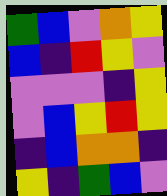[["green", "blue", "violet", "orange", "yellow"], ["blue", "indigo", "red", "yellow", "violet"], ["violet", "violet", "violet", "indigo", "yellow"], ["violet", "blue", "yellow", "red", "yellow"], ["indigo", "blue", "orange", "orange", "indigo"], ["yellow", "indigo", "green", "blue", "violet"]]